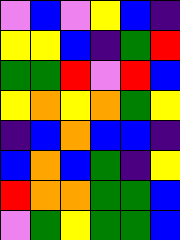[["violet", "blue", "violet", "yellow", "blue", "indigo"], ["yellow", "yellow", "blue", "indigo", "green", "red"], ["green", "green", "red", "violet", "red", "blue"], ["yellow", "orange", "yellow", "orange", "green", "yellow"], ["indigo", "blue", "orange", "blue", "blue", "indigo"], ["blue", "orange", "blue", "green", "indigo", "yellow"], ["red", "orange", "orange", "green", "green", "blue"], ["violet", "green", "yellow", "green", "green", "blue"]]